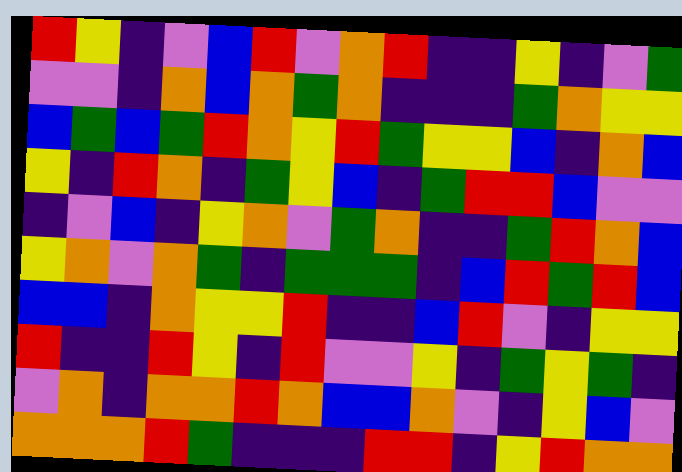[["red", "yellow", "indigo", "violet", "blue", "red", "violet", "orange", "red", "indigo", "indigo", "yellow", "indigo", "violet", "green"], ["violet", "violet", "indigo", "orange", "blue", "orange", "green", "orange", "indigo", "indigo", "indigo", "green", "orange", "yellow", "yellow"], ["blue", "green", "blue", "green", "red", "orange", "yellow", "red", "green", "yellow", "yellow", "blue", "indigo", "orange", "blue"], ["yellow", "indigo", "red", "orange", "indigo", "green", "yellow", "blue", "indigo", "green", "red", "red", "blue", "violet", "violet"], ["indigo", "violet", "blue", "indigo", "yellow", "orange", "violet", "green", "orange", "indigo", "indigo", "green", "red", "orange", "blue"], ["yellow", "orange", "violet", "orange", "green", "indigo", "green", "green", "green", "indigo", "blue", "red", "green", "red", "blue"], ["blue", "blue", "indigo", "orange", "yellow", "yellow", "red", "indigo", "indigo", "blue", "red", "violet", "indigo", "yellow", "yellow"], ["red", "indigo", "indigo", "red", "yellow", "indigo", "red", "violet", "violet", "yellow", "indigo", "green", "yellow", "green", "indigo"], ["violet", "orange", "indigo", "orange", "orange", "red", "orange", "blue", "blue", "orange", "violet", "indigo", "yellow", "blue", "violet"], ["orange", "orange", "orange", "red", "green", "indigo", "indigo", "indigo", "red", "red", "indigo", "yellow", "red", "orange", "orange"]]